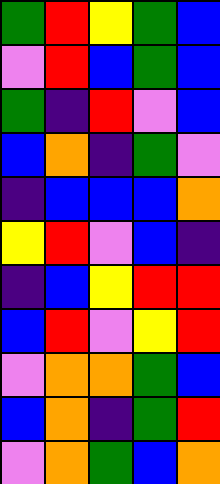[["green", "red", "yellow", "green", "blue"], ["violet", "red", "blue", "green", "blue"], ["green", "indigo", "red", "violet", "blue"], ["blue", "orange", "indigo", "green", "violet"], ["indigo", "blue", "blue", "blue", "orange"], ["yellow", "red", "violet", "blue", "indigo"], ["indigo", "blue", "yellow", "red", "red"], ["blue", "red", "violet", "yellow", "red"], ["violet", "orange", "orange", "green", "blue"], ["blue", "orange", "indigo", "green", "red"], ["violet", "orange", "green", "blue", "orange"]]